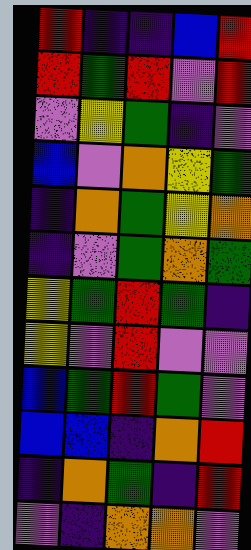[["red", "indigo", "indigo", "blue", "red"], ["red", "green", "red", "violet", "red"], ["violet", "yellow", "green", "indigo", "violet"], ["blue", "violet", "orange", "yellow", "green"], ["indigo", "orange", "green", "yellow", "orange"], ["indigo", "violet", "green", "orange", "green"], ["yellow", "green", "red", "green", "indigo"], ["yellow", "violet", "red", "violet", "violet"], ["blue", "green", "red", "green", "violet"], ["blue", "blue", "indigo", "orange", "red"], ["indigo", "orange", "green", "indigo", "red"], ["violet", "indigo", "orange", "orange", "violet"]]